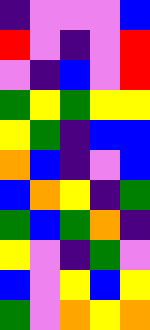[["indigo", "violet", "violet", "violet", "blue"], ["red", "violet", "indigo", "violet", "red"], ["violet", "indigo", "blue", "violet", "red"], ["green", "yellow", "green", "yellow", "yellow"], ["yellow", "green", "indigo", "blue", "blue"], ["orange", "blue", "indigo", "violet", "blue"], ["blue", "orange", "yellow", "indigo", "green"], ["green", "blue", "green", "orange", "indigo"], ["yellow", "violet", "indigo", "green", "violet"], ["blue", "violet", "yellow", "blue", "yellow"], ["green", "violet", "orange", "yellow", "orange"]]